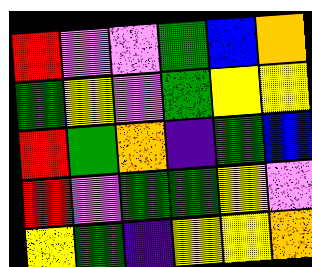[["red", "violet", "violet", "green", "blue", "orange"], ["green", "yellow", "violet", "green", "yellow", "yellow"], ["red", "green", "orange", "indigo", "green", "blue"], ["red", "violet", "green", "green", "yellow", "violet"], ["yellow", "green", "indigo", "yellow", "yellow", "orange"]]